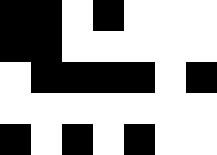[["black", "black", "white", "black", "white", "white", "white"], ["black", "black", "white", "white", "white", "white", "white"], ["white", "black", "black", "black", "black", "white", "black"], ["white", "white", "white", "white", "white", "white", "white"], ["black", "white", "black", "white", "black", "white", "white"]]